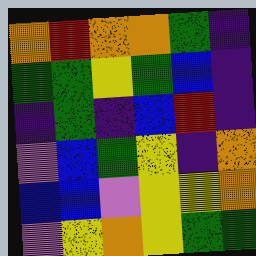[["orange", "red", "orange", "orange", "green", "indigo"], ["green", "green", "yellow", "green", "blue", "indigo"], ["indigo", "green", "indigo", "blue", "red", "indigo"], ["violet", "blue", "green", "yellow", "indigo", "orange"], ["blue", "blue", "violet", "yellow", "yellow", "orange"], ["violet", "yellow", "orange", "yellow", "green", "green"]]